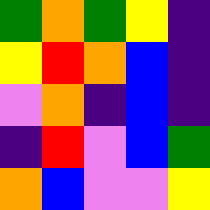[["green", "orange", "green", "yellow", "indigo"], ["yellow", "red", "orange", "blue", "indigo"], ["violet", "orange", "indigo", "blue", "indigo"], ["indigo", "red", "violet", "blue", "green"], ["orange", "blue", "violet", "violet", "yellow"]]